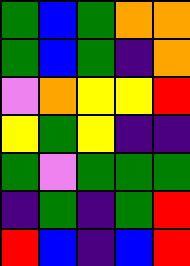[["green", "blue", "green", "orange", "orange"], ["green", "blue", "green", "indigo", "orange"], ["violet", "orange", "yellow", "yellow", "red"], ["yellow", "green", "yellow", "indigo", "indigo"], ["green", "violet", "green", "green", "green"], ["indigo", "green", "indigo", "green", "red"], ["red", "blue", "indigo", "blue", "red"]]